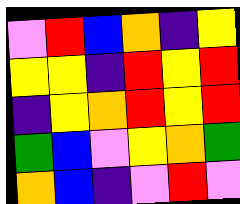[["violet", "red", "blue", "orange", "indigo", "yellow"], ["yellow", "yellow", "indigo", "red", "yellow", "red"], ["indigo", "yellow", "orange", "red", "yellow", "red"], ["green", "blue", "violet", "yellow", "orange", "green"], ["orange", "blue", "indigo", "violet", "red", "violet"]]